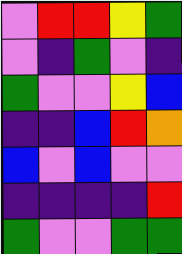[["violet", "red", "red", "yellow", "green"], ["violet", "indigo", "green", "violet", "indigo"], ["green", "violet", "violet", "yellow", "blue"], ["indigo", "indigo", "blue", "red", "orange"], ["blue", "violet", "blue", "violet", "violet"], ["indigo", "indigo", "indigo", "indigo", "red"], ["green", "violet", "violet", "green", "green"]]